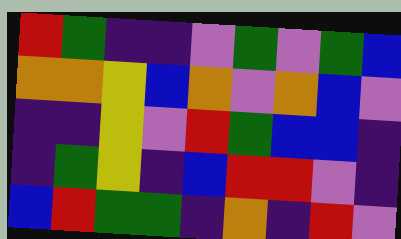[["red", "green", "indigo", "indigo", "violet", "green", "violet", "green", "blue"], ["orange", "orange", "yellow", "blue", "orange", "violet", "orange", "blue", "violet"], ["indigo", "indigo", "yellow", "violet", "red", "green", "blue", "blue", "indigo"], ["indigo", "green", "yellow", "indigo", "blue", "red", "red", "violet", "indigo"], ["blue", "red", "green", "green", "indigo", "orange", "indigo", "red", "violet"]]